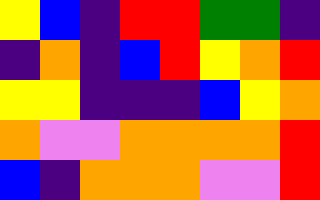[["yellow", "blue", "indigo", "red", "red", "green", "green", "indigo"], ["indigo", "orange", "indigo", "blue", "red", "yellow", "orange", "red"], ["yellow", "yellow", "indigo", "indigo", "indigo", "blue", "yellow", "orange"], ["orange", "violet", "violet", "orange", "orange", "orange", "orange", "red"], ["blue", "indigo", "orange", "orange", "orange", "violet", "violet", "red"]]